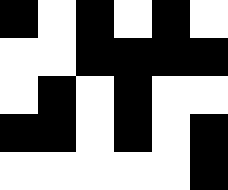[["black", "white", "black", "white", "black", "white"], ["white", "white", "black", "black", "black", "black"], ["white", "black", "white", "black", "white", "white"], ["black", "black", "white", "black", "white", "black"], ["white", "white", "white", "white", "white", "black"]]